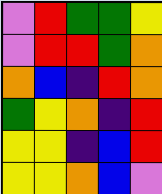[["violet", "red", "green", "green", "yellow"], ["violet", "red", "red", "green", "orange"], ["orange", "blue", "indigo", "red", "orange"], ["green", "yellow", "orange", "indigo", "red"], ["yellow", "yellow", "indigo", "blue", "red"], ["yellow", "yellow", "orange", "blue", "violet"]]